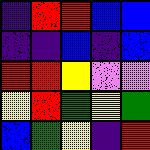[["indigo", "red", "red", "blue", "blue"], ["indigo", "indigo", "blue", "indigo", "blue"], ["red", "red", "yellow", "violet", "violet"], ["yellow", "red", "green", "yellow", "green"], ["blue", "green", "yellow", "indigo", "red"]]